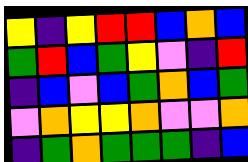[["yellow", "indigo", "yellow", "red", "red", "blue", "orange", "blue"], ["green", "red", "blue", "green", "yellow", "violet", "indigo", "red"], ["indigo", "blue", "violet", "blue", "green", "orange", "blue", "green"], ["violet", "orange", "yellow", "yellow", "orange", "violet", "violet", "orange"], ["indigo", "green", "orange", "green", "green", "green", "indigo", "blue"]]